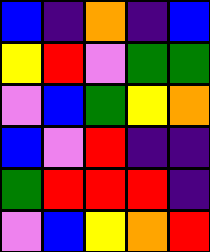[["blue", "indigo", "orange", "indigo", "blue"], ["yellow", "red", "violet", "green", "green"], ["violet", "blue", "green", "yellow", "orange"], ["blue", "violet", "red", "indigo", "indigo"], ["green", "red", "red", "red", "indigo"], ["violet", "blue", "yellow", "orange", "red"]]